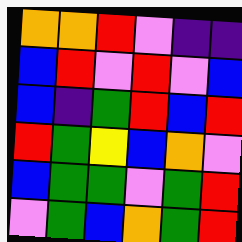[["orange", "orange", "red", "violet", "indigo", "indigo"], ["blue", "red", "violet", "red", "violet", "blue"], ["blue", "indigo", "green", "red", "blue", "red"], ["red", "green", "yellow", "blue", "orange", "violet"], ["blue", "green", "green", "violet", "green", "red"], ["violet", "green", "blue", "orange", "green", "red"]]